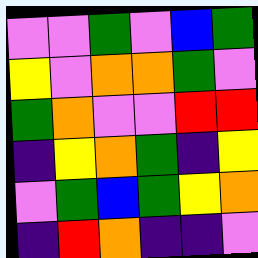[["violet", "violet", "green", "violet", "blue", "green"], ["yellow", "violet", "orange", "orange", "green", "violet"], ["green", "orange", "violet", "violet", "red", "red"], ["indigo", "yellow", "orange", "green", "indigo", "yellow"], ["violet", "green", "blue", "green", "yellow", "orange"], ["indigo", "red", "orange", "indigo", "indigo", "violet"]]